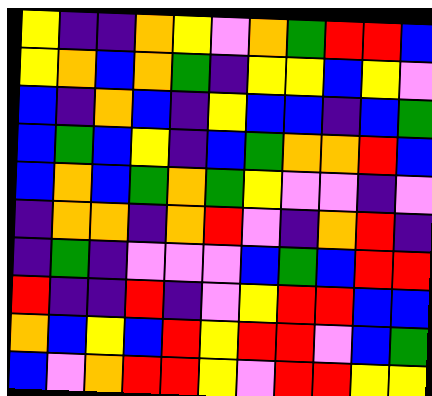[["yellow", "indigo", "indigo", "orange", "yellow", "violet", "orange", "green", "red", "red", "blue"], ["yellow", "orange", "blue", "orange", "green", "indigo", "yellow", "yellow", "blue", "yellow", "violet"], ["blue", "indigo", "orange", "blue", "indigo", "yellow", "blue", "blue", "indigo", "blue", "green"], ["blue", "green", "blue", "yellow", "indigo", "blue", "green", "orange", "orange", "red", "blue"], ["blue", "orange", "blue", "green", "orange", "green", "yellow", "violet", "violet", "indigo", "violet"], ["indigo", "orange", "orange", "indigo", "orange", "red", "violet", "indigo", "orange", "red", "indigo"], ["indigo", "green", "indigo", "violet", "violet", "violet", "blue", "green", "blue", "red", "red"], ["red", "indigo", "indigo", "red", "indigo", "violet", "yellow", "red", "red", "blue", "blue"], ["orange", "blue", "yellow", "blue", "red", "yellow", "red", "red", "violet", "blue", "green"], ["blue", "violet", "orange", "red", "red", "yellow", "violet", "red", "red", "yellow", "yellow"]]